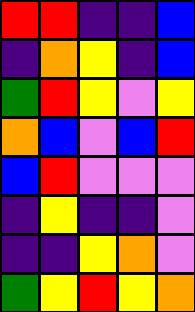[["red", "red", "indigo", "indigo", "blue"], ["indigo", "orange", "yellow", "indigo", "blue"], ["green", "red", "yellow", "violet", "yellow"], ["orange", "blue", "violet", "blue", "red"], ["blue", "red", "violet", "violet", "violet"], ["indigo", "yellow", "indigo", "indigo", "violet"], ["indigo", "indigo", "yellow", "orange", "violet"], ["green", "yellow", "red", "yellow", "orange"]]